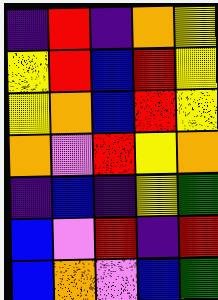[["indigo", "red", "indigo", "orange", "yellow"], ["yellow", "red", "blue", "red", "yellow"], ["yellow", "orange", "blue", "red", "yellow"], ["orange", "violet", "red", "yellow", "orange"], ["indigo", "blue", "indigo", "yellow", "green"], ["blue", "violet", "red", "indigo", "red"], ["blue", "orange", "violet", "blue", "green"]]